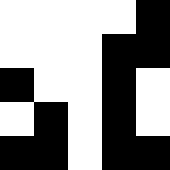[["white", "white", "white", "white", "black"], ["white", "white", "white", "black", "black"], ["black", "white", "white", "black", "white"], ["white", "black", "white", "black", "white"], ["black", "black", "white", "black", "black"]]